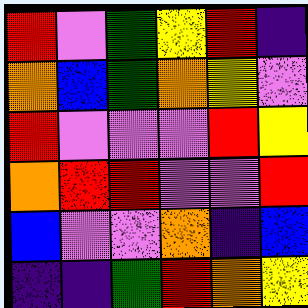[["red", "violet", "green", "yellow", "red", "indigo"], ["orange", "blue", "green", "orange", "yellow", "violet"], ["red", "violet", "violet", "violet", "red", "yellow"], ["orange", "red", "red", "violet", "violet", "red"], ["blue", "violet", "violet", "orange", "indigo", "blue"], ["indigo", "indigo", "green", "red", "orange", "yellow"]]